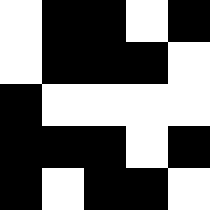[["white", "black", "black", "white", "black"], ["white", "black", "black", "black", "white"], ["black", "white", "white", "white", "white"], ["black", "black", "black", "white", "black"], ["black", "white", "black", "black", "white"]]